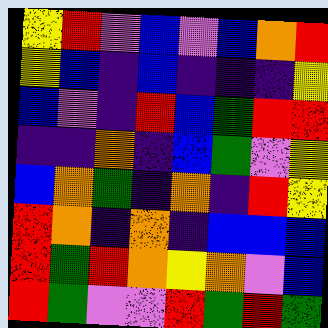[["yellow", "red", "violet", "blue", "violet", "blue", "orange", "red"], ["yellow", "blue", "indigo", "blue", "indigo", "indigo", "indigo", "yellow"], ["blue", "violet", "indigo", "red", "blue", "green", "red", "red"], ["indigo", "indigo", "orange", "indigo", "blue", "green", "violet", "yellow"], ["blue", "orange", "green", "indigo", "orange", "indigo", "red", "yellow"], ["red", "orange", "indigo", "orange", "indigo", "blue", "blue", "blue"], ["red", "green", "red", "orange", "yellow", "orange", "violet", "blue"], ["red", "green", "violet", "violet", "red", "green", "red", "green"]]